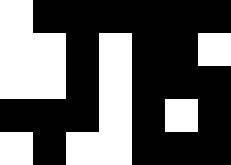[["white", "black", "black", "black", "black", "black", "black"], ["white", "white", "black", "white", "black", "black", "white"], ["white", "white", "black", "white", "black", "black", "black"], ["black", "black", "black", "white", "black", "white", "black"], ["white", "black", "white", "white", "black", "black", "black"]]